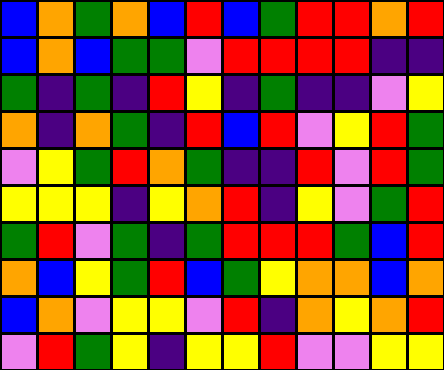[["blue", "orange", "green", "orange", "blue", "red", "blue", "green", "red", "red", "orange", "red"], ["blue", "orange", "blue", "green", "green", "violet", "red", "red", "red", "red", "indigo", "indigo"], ["green", "indigo", "green", "indigo", "red", "yellow", "indigo", "green", "indigo", "indigo", "violet", "yellow"], ["orange", "indigo", "orange", "green", "indigo", "red", "blue", "red", "violet", "yellow", "red", "green"], ["violet", "yellow", "green", "red", "orange", "green", "indigo", "indigo", "red", "violet", "red", "green"], ["yellow", "yellow", "yellow", "indigo", "yellow", "orange", "red", "indigo", "yellow", "violet", "green", "red"], ["green", "red", "violet", "green", "indigo", "green", "red", "red", "red", "green", "blue", "red"], ["orange", "blue", "yellow", "green", "red", "blue", "green", "yellow", "orange", "orange", "blue", "orange"], ["blue", "orange", "violet", "yellow", "yellow", "violet", "red", "indigo", "orange", "yellow", "orange", "red"], ["violet", "red", "green", "yellow", "indigo", "yellow", "yellow", "red", "violet", "violet", "yellow", "yellow"]]